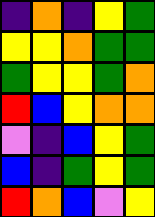[["indigo", "orange", "indigo", "yellow", "green"], ["yellow", "yellow", "orange", "green", "green"], ["green", "yellow", "yellow", "green", "orange"], ["red", "blue", "yellow", "orange", "orange"], ["violet", "indigo", "blue", "yellow", "green"], ["blue", "indigo", "green", "yellow", "green"], ["red", "orange", "blue", "violet", "yellow"]]